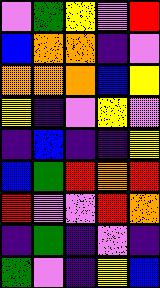[["violet", "green", "yellow", "violet", "red"], ["blue", "orange", "orange", "indigo", "violet"], ["orange", "orange", "orange", "blue", "yellow"], ["yellow", "indigo", "violet", "yellow", "violet"], ["indigo", "blue", "indigo", "indigo", "yellow"], ["blue", "green", "red", "orange", "red"], ["red", "violet", "violet", "red", "orange"], ["indigo", "green", "indigo", "violet", "indigo"], ["green", "violet", "indigo", "yellow", "blue"]]